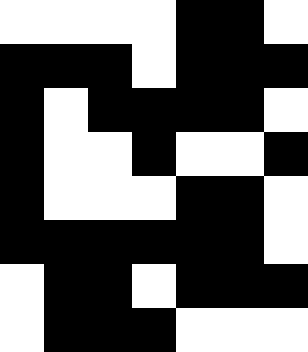[["white", "white", "white", "white", "black", "black", "white"], ["black", "black", "black", "white", "black", "black", "black"], ["black", "white", "black", "black", "black", "black", "white"], ["black", "white", "white", "black", "white", "white", "black"], ["black", "white", "white", "white", "black", "black", "white"], ["black", "black", "black", "black", "black", "black", "white"], ["white", "black", "black", "white", "black", "black", "black"], ["white", "black", "black", "black", "white", "white", "white"]]